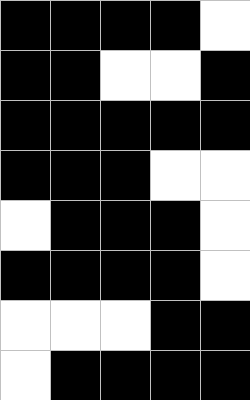[["black", "black", "black", "black", "white"], ["black", "black", "white", "white", "black"], ["black", "black", "black", "black", "black"], ["black", "black", "black", "white", "white"], ["white", "black", "black", "black", "white"], ["black", "black", "black", "black", "white"], ["white", "white", "white", "black", "black"], ["white", "black", "black", "black", "black"]]